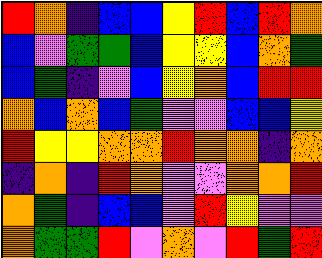[["red", "orange", "indigo", "blue", "blue", "yellow", "red", "blue", "red", "orange"], ["blue", "violet", "green", "green", "blue", "yellow", "yellow", "blue", "orange", "green"], ["blue", "green", "indigo", "violet", "blue", "yellow", "orange", "blue", "red", "red"], ["orange", "blue", "orange", "blue", "green", "violet", "violet", "blue", "blue", "yellow"], ["red", "yellow", "yellow", "orange", "orange", "red", "orange", "orange", "indigo", "orange"], ["indigo", "orange", "indigo", "red", "orange", "violet", "violet", "orange", "orange", "red"], ["orange", "green", "indigo", "blue", "blue", "violet", "red", "yellow", "violet", "violet"], ["orange", "green", "green", "red", "violet", "orange", "violet", "red", "green", "red"]]